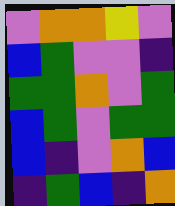[["violet", "orange", "orange", "yellow", "violet"], ["blue", "green", "violet", "violet", "indigo"], ["green", "green", "orange", "violet", "green"], ["blue", "green", "violet", "green", "green"], ["blue", "indigo", "violet", "orange", "blue"], ["indigo", "green", "blue", "indigo", "orange"]]